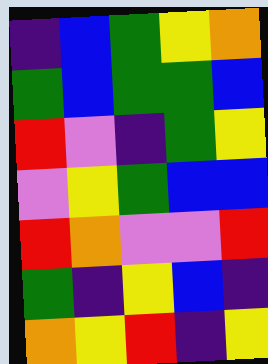[["indigo", "blue", "green", "yellow", "orange"], ["green", "blue", "green", "green", "blue"], ["red", "violet", "indigo", "green", "yellow"], ["violet", "yellow", "green", "blue", "blue"], ["red", "orange", "violet", "violet", "red"], ["green", "indigo", "yellow", "blue", "indigo"], ["orange", "yellow", "red", "indigo", "yellow"]]